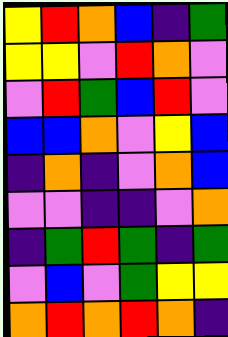[["yellow", "red", "orange", "blue", "indigo", "green"], ["yellow", "yellow", "violet", "red", "orange", "violet"], ["violet", "red", "green", "blue", "red", "violet"], ["blue", "blue", "orange", "violet", "yellow", "blue"], ["indigo", "orange", "indigo", "violet", "orange", "blue"], ["violet", "violet", "indigo", "indigo", "violet", "orange"], ["indigo", "green", "red", "green", "indigo", "green"], ["violet", "blue", "violet", "green", "yellow", "yellow"], ["orange", "red", "orange", "red", "orange", "indigo"]]